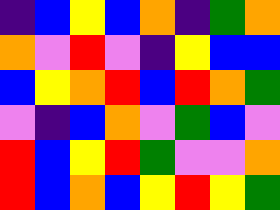[["indigo", "blue", "yellow", "blue", "orange", "indigo", "green", "orange"], ["orange", "violet", "red", "violet", "indigo", "yellow", "blue", "blue"], ["blue", "yellow", "orange", "red", "blue", "red", "orange", "green"], ["violet", "indigo", "blue", "orange", "violet", "green", "blue", "violet"], ["red", "blue", "yellow", "red", "green", "violet", "violet", "orange"], ["red", "blue", "orange", "blue", "yellow", "red", "yellow", "green"]]